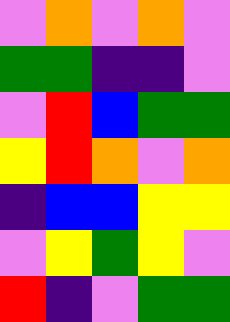[["violet", "orange", "violet", "orange", "violet"], ["green", "green", "indigo", "indigo", "violet"], ["violet", "red", "blue", "green", "green"], ["yellow", "red", "orange", "violet", "orange"], ["indigo", "blue", "blue", "yellow", "yellow"], ["violet", "yellow", "green", "yellow", "violet"], ["red", "indigo", "violet", "green", "green"]]